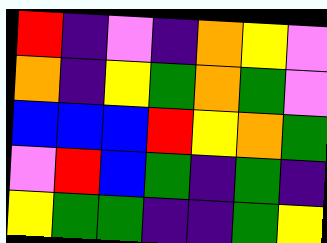[["red", "indigo", "violet", "indigo", "orange", "yellow", "violet"], ["orange", "indigo", "yellow", "green", "orange", "green", "violet"], ["blue", "blue", "blue", "red", "yellow", "orange", "green"], ["violet", "red", "blue", "green", "indigo", "green", "indigo"], ["yellow", "green", "green", "indigo", "indigo", "green", "yellow"]]